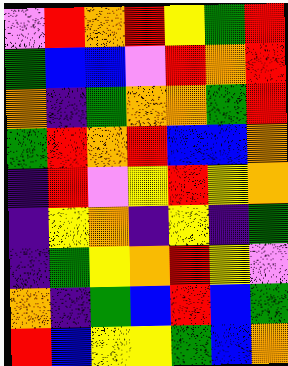[["violet", "red", "orange", "red", "yellow", "green", "red"], ["green", "blue", "blue", "violet", "red", "orange", "red"], ["orange", "indigo", "green", "orange", "orange", "green", "red"], ["green", "red", "orange", "red", "blue", "blue", "orange"], ["indigo", "red", "violet", "yellow", "red", "yellow", "orange"], ["indigo", "yellow", "orange", "indigo", "yellow", "indigo", "green"], ["indigo", "green", "yellow", "orange", "red", "yellow", "violet"], ["orange", "indigo", "green", "blue", "red", "blue", "green"], ["red", "blue", "yellow", "yellow", "green", "blue", "orange"]]